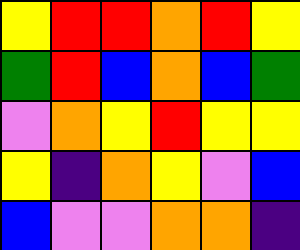[["yellow", "red", "red", "orange", "red", "yellow"], ["green", "red", "blue", "orange", "blue", "green"], ["violet", "orange", "yellow", "red", "yellow", "yellow"], ["yellow", "indigo", "orange", "yellow", "violet", "blue"], ["blue", "violet", "violet", "orange", "orange", "indigo"]]